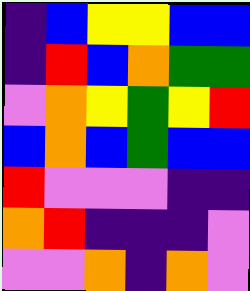[["indigo", "blue", "yellow", "yellow", "blue", "blue"], ["indigo", "red", "blue", "orange", "green", "green"], ["violet", "orange", "yellow", "green", "yellow", "red"], ["blue", "orange", "blue", "green", "blue", "blue"], ["red", "violet", "violet", "violet", "indigo", "indigo"], ["orange", "red", "indigo", "indigo", "indigo", "violet"], ["violet", "violet", "orange", "indigo", "orange", "violet"]]